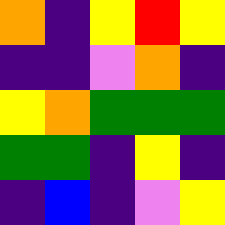[["orange", "indigo", "yellow", "red", "yellow"], ["indigo", "indigo", "violet", "orange", "indigo"], ["yellow", "orange", "green", "green", "green"], ["green", "green", "indigo", "yellow", "indigo"], ["indigo", "blue", "indigo", "violet", "yellow"]]